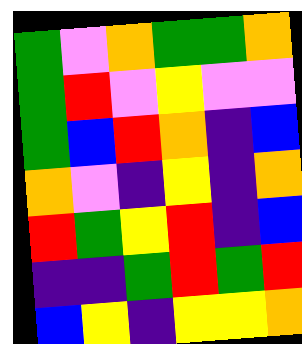[["green", "violet", "orange", "green", "green", "orange"], ["green", "red", "violet", "yellow", "violet", "violet"], ["green", "blue", "red", "orange", "indigo", "blue"], ["orange", "violet", "indigo", "yellow", "indigo", "orange"], ["red", "green", "yellow", "red", "indigo", "blue"], ["indigo", "indigo", "green", "red", "green", "red"], ["blue", "yellow", "indigo", "yellow", "yellow", "orange"]]